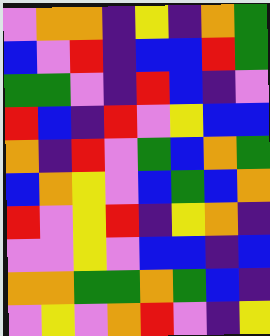[["violet", "orange", "orange", "indigo", "yellow", "indigo", "orange", "green"], ["blue", "violet", "red", "indigo", "blue", "blue", "red", "green"], ["green", "green", "violet", "indigo", "red", "blue", "indigo", "violet"], ["red", "blue", "indigo", "red", "violet", "yellow", "blue", "blue"], ["orange", "indigo", "red", "violet", "green", "blue", "orange", "green"], ["blue", "orange", "yellow", "violet", "blue", "green", "blue", "orange"], ["red", "violet", "yellow", "red", "indigo", "yellow", "orange", "indigo"], ["violet", "violet", "yellow", "violet", "blue", "blue", "indigo", "blue"], ["orange", "orange", "green", "green", "orange", "green", "blue", "indigo"], ["violet", "yellow", "violet", "orange", "red", "violet", "indigo", "yellow"]]